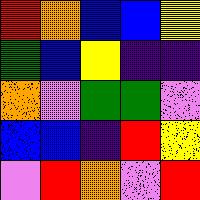[["red", "orange", "blue", "blue", "yellow"], ["green", "blue", "yellow", "indigo", "indigo"], ["orange", "violet", "green", "green", "violet"], ["blue", "blue", "indigo", "red", "yellow"], ["violet", "red", "orange", "violet", "red"]]